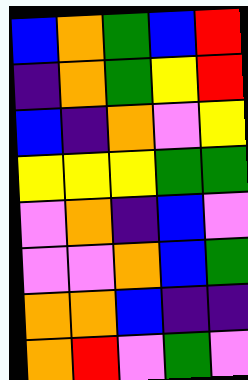[["blue", "orange", "green", "blue", "red"], ["indigo", "orange", "green", "yellow", "red"], ["blue", "indigo", "orange", "violet", "yellow"], ["yellow", "yellow", "yellow", "green", "green"], ["violet", "orange", "indigo", "blue", "violet"], ["violet", "violet", "orange", "blue", "green"], ["orange", "orange", "blue", "indigo", "indigo"], ["orange", "red", "violet", "green", "violet"]]